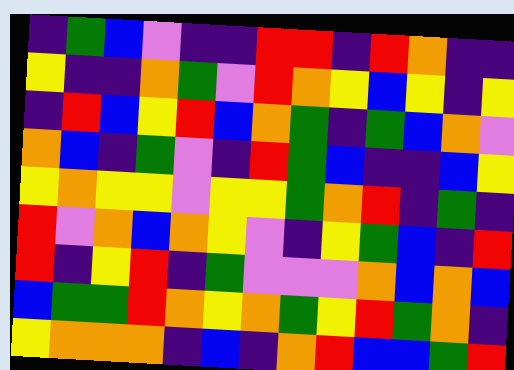[["indigo", "green", "blue", "violet", "indigo", "indigo", "red", "red", "indigo", "red", "orange", "indigo", "indigo"], ["yellow", "indigo", "indigo", "orange", "green", "violet", "red", "orange", "yellow", "blue", "yellow", "indigo", "yellow"], ["indigo", "red", "blue", "yellow", "red", "blue", "orange", "green", "indigo", "green", "blue", "orange", "violet"], ["orange", "blue", "indigo", "green", "violet", "indigo", "red", "green", "blue", "indigo", "indigo", "blue", "yellow"], ["yellow", "orange", "yellow", "yellow", "violet", "yellow", "yellow", "green", "orange", "red", "indigo", "green", "indigo"], ["red", "violet", "orange", "blue", "orange", "yellow", "violet", "indigo", "yellow", "green", "blue", "indigo", "red"], ["red", "indigo", "yellow", "red", "indigo", "green", "violet", "violet", "violet", "orange", "blue", "orange", "blue"], ["blue", "green", "green", "red", "orange", "yellow", "orange", "green", "yellow", "red", "green", "orange", "indigo"], ["yellow", "orange", "orange", "orange", "indigo", "blue", "indigo", "orange", "red", "blue", "blue", "green", "red"]]